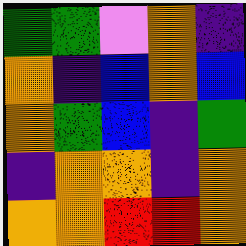[["green", "green", "violet", "orange", "indigo"], ["orange", "indigo", "blue", "orange", "blue"], ["orange", "green", "blue", "indigo", "green"], ["indigo", "orange", "orange", "indigo", "orange"], ["orange", "orange", "red", "red", "orange"]]